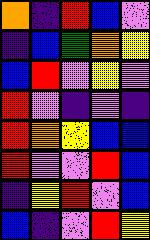[["orange", "indigo", "red", "blue", "violet"], ["indigo", "blue", "green", "orange", "yellow"], ["blue", "red", "violet", "yellow", "violet"], ["red", "violet", "indigo", "violet", "indigo"], ["red", "orange", "yellow", "blue", "blue"], ["red", "violet", "violet", "red", "blue"], ["indigo", "yellow", "red", "violet", "blue"], ["blue", "indigo", "violet", "red", "yellow"]]